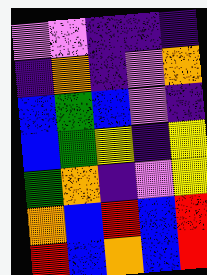[["violet", "violet", "indigo", "indigo", "indigo"], ["indigo", "orange", "indigo", "violet", "orange"], ["blue", "green", "blue", "violet", "indigo"], ["blue", "green", "yellow", "indigo", "yellow"], ["green", "orange", "indigo", "violet", "yellow"], ["orange", "blue", "red", "blue", "red"], ["red", "blue", "orange", "blue", "red"]]